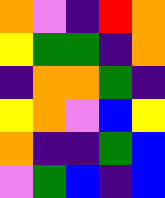[["orange", "violet", "indigo", "red", "orange"], ["yellow", "green", "green", "indigo", "orange"], ["indigo", "orange", "orange", "green", "indigo"], ["yellow", "orange", "violet", "blue", "yellow"], ["orange", "indigo", "indigo", "green", "blue"], ["violet", "green", "blue", "indigo", "blue"]]